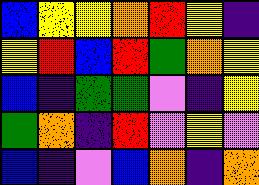[["blue", "yellow", "yellow", "orange", "red", "yellow", "indigo"], ["yellow", "red", "blue", "red", "green", "orange", "yellow"], ["blue", "indigo", "green", "green", "violet", "indigo", "yellow"], ["green", "orange", "indigo", "red", "violet", "yellow", "violet"], ["blue", "indigo", "violet", "blue", "orange", "indigo", "orange"]]